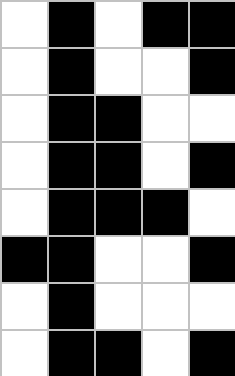[["white", "black", "white", "black", "black"], ["white", "black", "white", "white", "black"], ["white", "black", "black", "white", "white"], ["white", "black", "black", "white", "black"], ["white", "black", "black", "black", "white"], ["black", "black", "white", "white", "black"], ["white", "black", "white", "white", "white"], ["white", "black", "black", "white", "black"]]